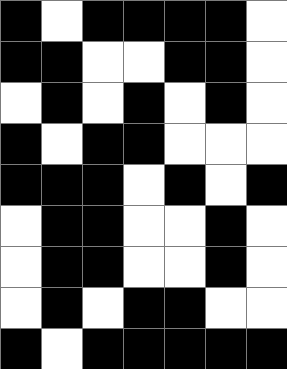[["black", "white", "black", "black", "black", "black", "white"], ["black", "black", "white", "white", "black", "black", "white"], ["white", "black", "white", "black", "white", "black", "white"], ["black", "white", "black", "black", "white", "white", "white"], ["black", "black", "black", "white", "black", "white", "black"], ["white", "black", "black", "white", "white", "black", "white"], ["white", "black", "black", "white", "white", "black", "white"], ["white", "black", "white", "black", "black", "white", "white"], ["black", "white", "black", "black", "black", "black", "black"]]